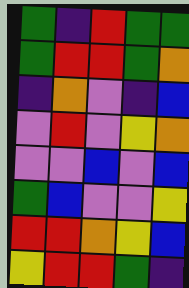[["green", "indigo", "red", "green", "green"], ["green", "red", "red", "green", "orange"], ["indigo", "orange", "violet", "indigo", "blue"], ["violet", "red", "violet", "yellow", "orange"], ["violet", "violet", "blue", "violet", "blue"], ["green", "blue", "violet", "violet", "yellow"], ["red", "red", "orange", "yellow", "blue"], ["yellow", "red", "red", "green", "indigo"]]